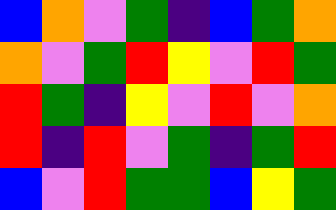[["blue", "orange", "violet", "green", "indigo", "blue", "green", "orange"], ["orange", "violet", "green", "red", "yellow", "violet", "red", "green"], ["red", "green", "indigo", "yellow", "violet", "red", "violet", "orange"], ["red", "indigo", "red", "violet", "green", "indigo", "green", "red"], ["blue", "violet", "red", "green", "green", "blue", "yellow", "green"]]